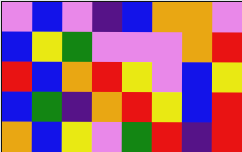[["violet", "blue", "violet", "indigo", "blue", "orange", "orange", "violet"], ["blue", "yellow", "green", "violet", "violet", "violet", "orange", "red"], ["red", "blue", "orange", "red", "yellow", "violet", "blue", "yellow"], ["blue", "green", "indigo", "orange", "red", "yellow", "blue", "red"], ["orange", "blue", "yellow", "violet", "green", "red", "indigo", "red"]]